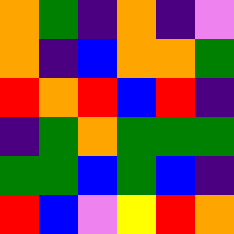[["orange", "green", "indigo", "orange", "indigo", "violet"], ["orange", "indigo", "blue", "orange", "orange", "green"], ["red", "orange", "red", "blue", "red", "indigo"], ["indigo", "green", "orange", "green", "green", "green"], ["green", "green", "blue", "green", "blue", "indigo"], ["red", "blue", "violet", "yellow", "red", "orange"]]